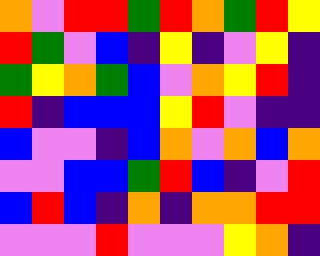[["orange", "violet", "red", "red", "green", "red", "orange", "green", "red", "yellow"], ["red", "green", "violet", "blue", "indigo", "yellow", "indigo", "violet", "yellow", "indigo"], ["green", "yellow", "orange", "green", "blue", "violet", "orange", "yellow", "red", "indigo"], ["red", "indigo", "blue", "blue", "blue", "yellow", "red", "violet", "indigo", "indigo"], ["blue", "violet", "violet", "indigo", "blue", "orange", "violet", "orange", "blue", "orange"], ["violet", "violet", "blue", "blue", "green", "red", "blue", "indigo", "violet", "red"], ["blue", "red", "blue", "indigo", "orange", "indigo", "orange", "orange", "red", "red"], ["violet", "violet", "violet", "red", "violet", "violet", "violet", "yellow", "orange", "indigo"]]